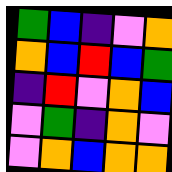[["green", "blue", "indigo", "violet", "orange"], ["orange", "blue", "red", "blue", "green"], ["indigo", "red", "violet", "orange", "blue"], ["violet", "green", "indigo", "orange", "violet"], ["violet", "orange", "blue", "orange", "orange"]]